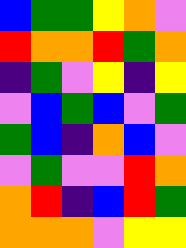[["blue", "green", "green", "yellow", "orange", "violet"], ["red", "orange", "orange", "red", "green", "orange"], ["indigo", "green", "violet", "yellow", "indigo", "yellow"], ["violet", "blue", "green", "blue", "violet", "green"], ["green", "blue", "indigo", "orange", "blue", "violet"], ["violet", "green", "violet", "violet", "red", "orange"], ["orange", "red", "indigo", "blue", "red", "green"], ["orange", "orange", "orange", "violet", "yellow", "yellow"]]